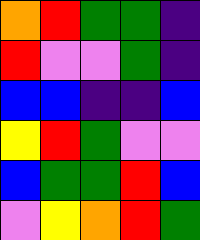[["orange", "red", "green", "green", "indigo"], ["red", "violet", "violet", "green", "indigo"], ["blue", "blue", "indigo", "indigo", "blue"], ["yellow", "red", "green", "violet", "violet"], ["blue", "green", "green", "red", "blue"], ["violet", "yellow", "orange", "red", "green"]]